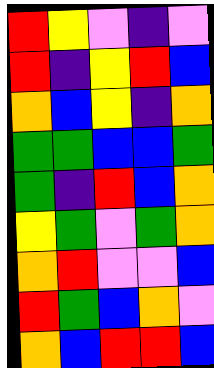[["red", "yellow", "violet", "indigo", "violet"], ["red", "indigo", "yellow", "red", "blue"], ["orange", "blue", "yellow", "indigo", "orange"], ["green", "green", "blue", "blue", "green"], ["green", "indigo", "red", "blue", "orange"], ["yellow", "green", "violet", "green", "orange"], ["orange", "red", "violet", "violet", "blue"], ["red", "green", "blue", "orange", "violet"], ["orange", "blue", "red", "red", "blue"]]